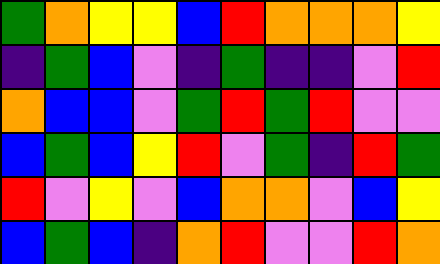[["green", "orange", "yellow", "yellow", "blue", "red", "orange", "orange", "orange", "yellow"], ["indigo", "green", "blue", "violet", "indigo", "green", "indigo", "indigo", "violet", "red"], ["orange", "blue", "blue", "violet", "green", "red", "green", "red", "violet", "violet"], ["blue", "green", "blue", "yellow", "red", "violet", "green", "indigo", "red", "green"], ["red", "violet", "yellow", "violet", "blue", "orange", "orange", "violet", "blue", "yellow"], ["blue", "green", "blue", "indigo", "orange", "red", "violet", "violet", "red", "orange"]]